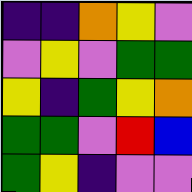[["indigo", "indigo", "orange", "yellow", "violet"], ["violet", "yellow", "violet", "green", "green"], ["yellow", "indigo", "green", "yellow", "orange"], ["green", "green", "violet", "red", "blue"], ["green", "yellow", "indigo", "violet", "violet"]]